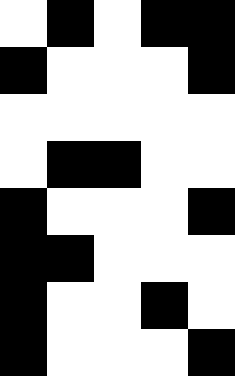[["white", "black", "white", "black", "black"], ["black", "white", "white", "white", "black"], ["white", "white", "white", "white", "white"], ["white", "black", "black", "white", "white"], ["black", "white", "white", "white", "black"], ["black", "black", "white", "white", "white"], ["black", "white", "white", "black", "white"], ["black", "white", "white", "white", "black"]]